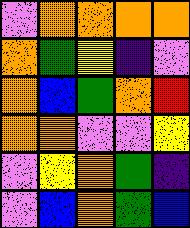[["violet", "orange", "orange", "orange", "orange"], ["orange", "green", "yellow", "indigo", "violet"], ["orange", "blue", "green", "orange", "red"], ["orange", "orange", "violet", "violet", "yellow"], ["violet", "yellow", "orange", "green", "indigo"], ["violet", "blue", "orange", "green", "blue"]]